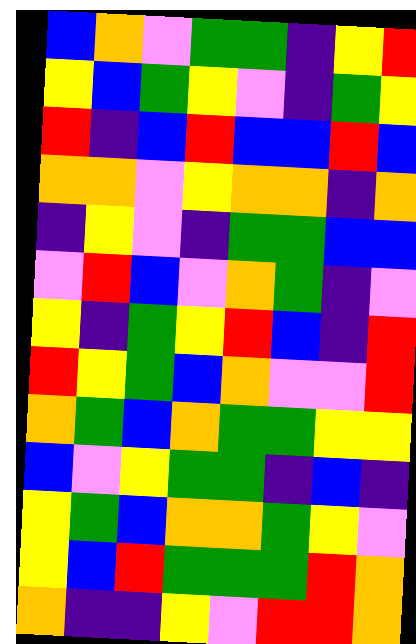[["blue", "orange", "violet", "green", "green", "indigo", "yellow", "red"], ["yellow", "blue", "green", "yellow", "violet", "indigo", "green", "yellow"], ["red", "indigo", "blue", "red", "blue", "blue", "red", "blue"], ["orange", "orange", "violet", "yellow", "orange", "orange", "indigo", "orange"], ["indigo", "yellow", "violet", "indigo", "green", "green", "blue", "blue"], ["violet", "red", "blue", "violet", "orange", "green", "indigo", "violet"], ["yellow", "indigo", "green", "yellow", "red", "blue", "indigo", "red"], ["red", "yellow", "green", "blue", "orange", "violet", "violet", "red"], ["orange", "green", "blue", "orange", "green", "green", "yellow", "yellow"], ["blue", "violet", "yellow", "green", "green", "indigo", "blue", "indigo"], ["yellow", "green", "blue", "orange", "orange", "green", "yellow", "violet"], ["yellow", "blue", "red", "green", "green", "green", "red", "orange"], ["orange", "indigo", "indigo", "yellow", "violet", "red", "red", "orange"]]